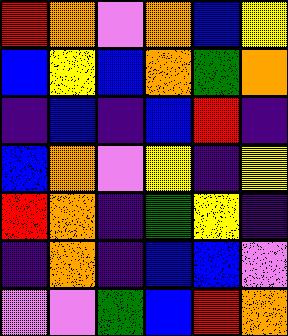[["red", "orange", "violet", "orange", "blue", "yellow"], ["blue", "yellow", "blue", "orange", "green", "orange"], ["indigo", "blue", "indigo", "blue", "red", "indigo"], ["blue", "orange", "violet", "yellow", "indigo", "yellow"], ["red", "orange", "indigo", "green", "yellow", "indigo"], ["indigo", "orange", "indigo", "blue", "blue", "violet"], ["violet", "violet", "green", "blue", "red", "orange"]]